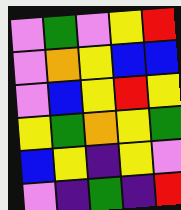[["violet", "green", "violet", "yellow", "red"], ["violet", "orange", "yellow", "blue", "blue"], ["violet", "blue", "yellow", "red", "yellow"], ["yellow", "green", "orange", "yellow", "green"], ["blue", "yellow", "indigo", "yellow", "violet"], ["violet", "indigo", "green", "indigo", "red"]]